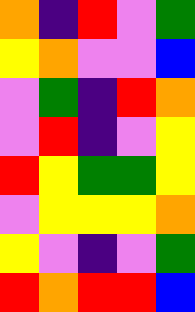[["orange", "indigo", "red", "violet", "green"], ["yellow", "orange", "violet", "violet", "blue"], ["violet", "green", "indigo", "red", "orange"], ["violet", "red", "indigo", "violet", "yellow"], ["red", "yellow", "green", "green", "yellow"], ["violet", "yellow", "yellow", "yellow", "orange"], ["yellow", "violet", "indigo", "violet", "green"], ["red", "orange", "red", "red", "blue"]]